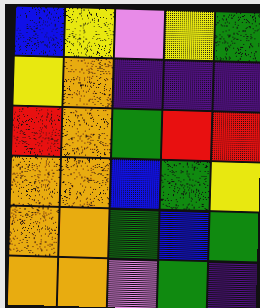[["blue", "yellow", "violet", "yellow", "green"], ["yellow", "orange", "indigo", "indigo", "indigo"], ["red", "orange", "green", "red", "red"], ["orange", "orange", "blue", "green", "yellow"], ["orange", "orange", "green", "blue", "green"], ["orange", "orange", "violet", "green", "indigo"]]